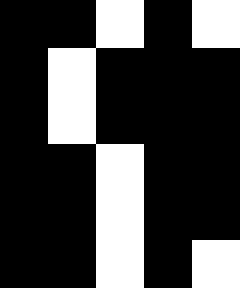[["black", "black", "white", "black", "white"], ["black", "white", "black", "black", "black"], ["black", "white", "black", "black", "black"], ["black", "black", "white", "black", "black"], ["black", "black", "white", "black", "black"], ["black", "black", "white", "black", "white"]]